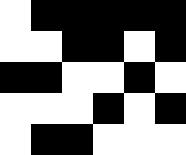[["white", "black", "black", "black", "black", "black"], ["white", "white", "black", "black", "white", "black"], ["black", "black", "white", "white", "black", "white"], ["white", "white", "white", "black", "white", "black"], ["white", "black", "black", "white", "white", "white"]]